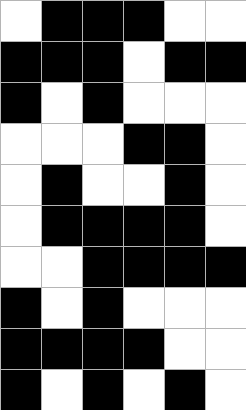[["white", "black", "black", "black", "white", "white"], ["black", "black", "black", "white", "black", "black"], ["black", "white", "black", "white", "white", "white"], ["white", "white", "white", "black", "black", "white"], ["white", "black", "white", "white", "black", "white"], ["white", "black", "black", "black", "black", "white"], ["white", "white", "black", "black", "black", "black"], ["black", "white", "black", "white", "white", "white"], ["black", "black", "black", "black", "white", "white"], ["black", "white", "black", "white", "black", "white"]]